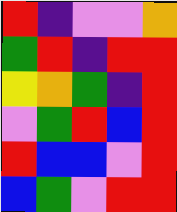[["red", "indigo", "violet", "violet", "orange"], ["green", "red", "indigo", "red", "red"], ["yellow", "orange", "green", "indigo", "red"], ["violet", "green", "red", "blue", "red"], ["red", "blue", "blue", "violet", "red"], ["blue", "green", "violet", "red", "red"]]